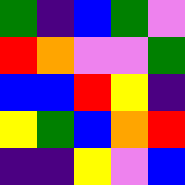[["green", "indigo", "blue", "green", "violet"], ["red", "orange", "violet", "violet", "green"], ["blue", "blue", "red", "yellow", "indigo"], ["yellow", "green", "blue", "orange", "red"], ["indigo", "indigo", "yellow", "violet", "blue"]]